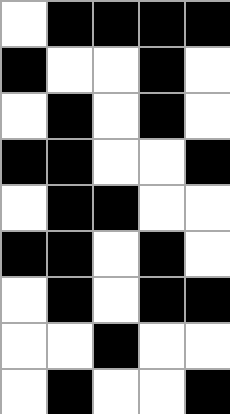[["white", "black", "black", "black", "black"], ["black", "white", "white", "black", "white"], ["white", "black", "white", "black", "white"], ["black", "black", "white", "white", "black"], ["white", "black", "black", "white", "white"], ["black", "black", "white", "black", "white"], ["white", "black", "white", "black", "black"], ["white", "white", "black", "white", "white"], ["white", "black", "white", "white", "black"]]